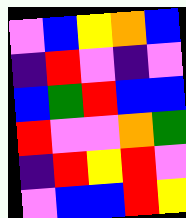[["violet", "blue", "yellow", "orange", "blue"], ["indigo", "red", "violet", "indigo", "violet"], ["blue", "green", "red", "blue", "blue"], ["red", "violet", "violet", "orange", "green"], ["indigo", "red", "yellow", "red", "violet"], ["violet", "blue", "blue", "red", "yellow"]]